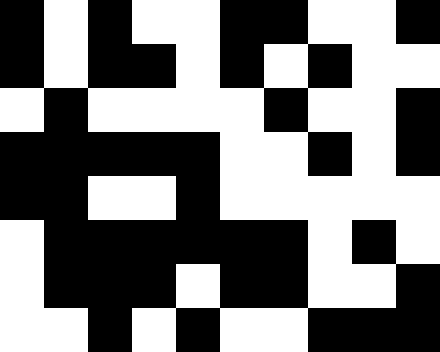[["black", "white", "black", "white", "white", "black", "black", "white", "white", "black"], ["black", "white", "black", "black", "white", "black", "white", "black", "white", "white"], ["white", "black", "white", "white", "white", "white", "black", "white", "white", "black"], ["black", "black", "black", "black", "black", "white", "white", "black", "white", "black"], ["black", "black", "white", "white", "black", "white", "white", "white", "white", "white"], ["white", "black", "black", "black", "black", "black", "black", "white", "black", "white"], ["white", "black", "black", "black", "white", "black", "black", "white", "white", "black"], ["white", "white", "black", "white", "black", "white", "white", "black", "black", "black"]]